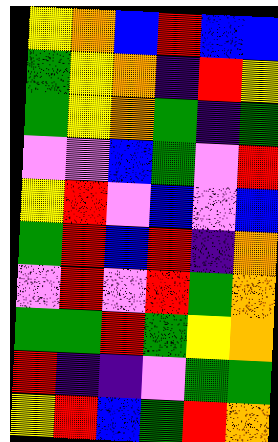[["yellow", "orange", "blue", "red", "blue", "blue"], ["green", "yellow", "orange", "indigo", "red", "yellow"], ["green", "yellow", "orange", "green", "indigo", "green"], ["violet", "violet", "blue", "green", "violet", "red"], ["yellow", "red", "violet", "blue", "violet", "blue"], ["green", "red", "blue", "red", "indigo", "orange"], ["violet", "red", "violet", "red", "green", "orange"], ["green", "green", "red", "green", "yellow", "orange"], ["red", "indigo", "indigo", "violet", "green", "green"], ["yellow", "red", "blue", "green", "red", "orange"]]